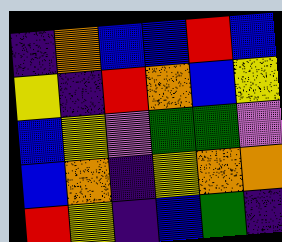[["indigo", "orange", "blue", "blue", "red", "blue"], ["yellow", "indigo", "red", "orange", "blue", "yellow"], ["blue", "yellow", "violet", "green", "green", "violet"], ["blue", "orange", "indigo", "yellow", "orange", "orange"], ["red", "yellow", "indigo", "blue", "green", "indigo"]]